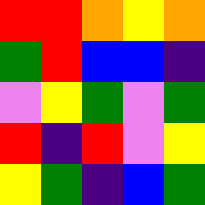[["red", "red", "orange", "yellow", "orange"], ["green", "red", "blue", "blue", "indigo"], ["violet", "yellow", "green", "violet", "green"], ["red", "indigo", "red", "violet", "yellow"], ["yellow", "green", "indigo", "blue", "green"]]